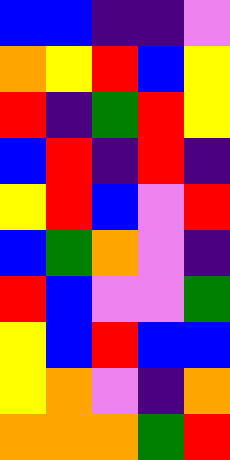[["blue", "blue", "indigo", "indigo", "violet"], ["orange", "yellow", "red", "blue", "yellow"], ["red", "indigo", "green", "red", "yellow"], ["blue", "red", "indigo", "red", "indigo"], ["yellow", "red", "blue", "violet", "red"], ["blue", "green", "orange", "violet", "indigo"], ["red", "blue", "violet", "violet", "green"], ["yellow", "blue", "red", "blue", "blue"], ["yellow", "orange", "violet", "indigo", "orange"], ["orange", "orange", "orange", "green", "red"]]